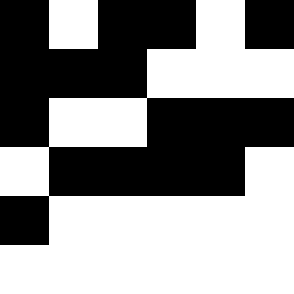[["black", "white", "black", "black", "white", "black"], ["black", "black", "black", "white", "white", "white"], ["black", "white", "white", "black", "black", "black"], ["white", "black", "black", "black", "black", "white"], ["black", "white", "white", "white", "white", "white"], ["white", "white", "white", "white", "white", "white"]]